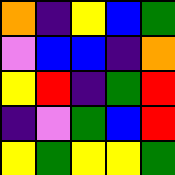[["orange", "indigo", "yellow", "blue", "green"], ["violet", "blue", "blue", "indigo", "orange"], ["yellow", "red", "indigo", "green", "red"], ["indigo", "violet", "green", "blue", "red"], ["yellow", "green", "yellow", "yellow", "green"]]